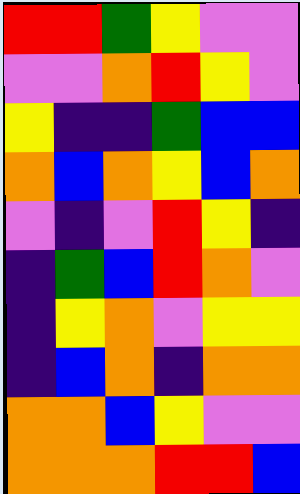[["red", "red", "green", "yellow", "violet", "violet"], ["violet", "violet", "orange", "red", "yellow", "violet"], ["yellow", "indigo", "indigo", "green", "blue", "blue"], ["orange", "blue", "orange", "yellow", "blue", "orange"], ["violet", "indigo", "violet", "red", "yellow", "indigo"], ["indigo", "green", "blue", "red", "orange", "violet"], ["indigo", "yellow", "orange", "violet", "yellow", "yellow"], ["indigo", "blue", "orange", "indigo", "orange", "orange"], ["orange", "orange", "blue", "yellow", "violet", "violet"], ["orange", "orange", "orange", "red", "red", "blue"]]